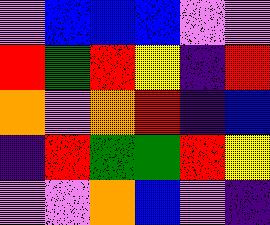[["violet", "blue", "blue", "blue", "violet", "violet"], ["red", "green", "red", "yellow", "indigo", "red"], ["orange", "violet", "orange", "red", "indigo", "blue"], ["indigo", "red", "green", "green", "red", "yellow"], ["violet", "violet", "orange", "blue", "violet", "indigo"]]